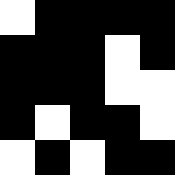[["white", "black", "black", "black", "black"], ["black", "black", "black", "white", "black"], ["black", "black", "black", "white", "white"], ["black", "white", "black", "black", "white"], ["white", "black", "white", "black", "black"]]